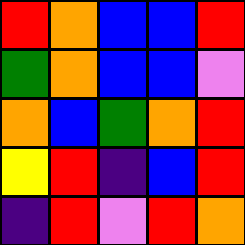[["red", "orange", "blue", "blue", "red"], ["green", "orange", "blue", "blue", "violet"], ["orange", "blue", "green", "orange", "red"], ["yellow", "red", "indigo", "blue", "red"], ["indigo", "red", "violet", "red", "orange"]]